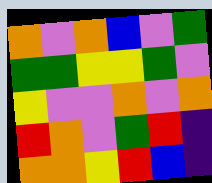[["orange", "violet", "orange", "blue", "violet", "green"], ["green", "green", "yellow", "yellow", "green", "violet"], ["yellow", "violet", "violet", "orange", "violet", "orange"], ["red", "orange", "violet", "green", "red", "indigo"], ["orange", "orange", "yellow", "red", "blue", "indigo"]]